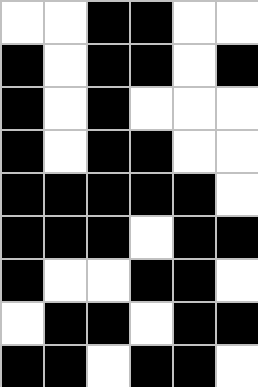[["white", "white", "black", "black", "white", "white"], ["black", "white", "black", "black", "white", "black"], ["black", "white", "black", "white", "white", "white"], ["black", "white", "black", "black", "white", "white"], ["black", "black", "black", "black", "black", "white"], ["black", "black", "black", "white", "black", "black"], ["black", "white", "white", "black", "black", "white"], ["white", "black", "black", "white", "black", "black"], ["black", "black", "white", "black", "black", "white"]]